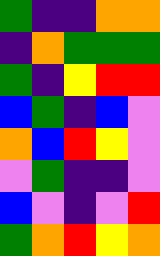[["green", "indigo", "indigo", "orange", "orange"], ["indigo", "orange", "green", "green", "green"], ["green", "indigo", "yellow", "red", "red"], ["blue", "green", "indigo", "blue", "violet"], ["orange", "blue", "red", "yellow", "violet"], ["violet", "green", "indigo", "indigo", "violet"], ["blue", "violet", "indigo", "violet", "red"], ["green", "orange", "red", "yellow", "orange"]]